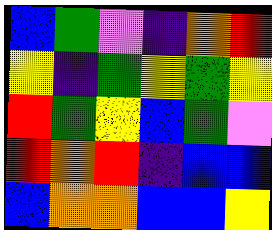[["blue", "green", "violet", "indigo", "orange", "red"], ["yellow", "indigo", "green", "yellow", "green", "yellow"], ["red", "green", "yellow", "blue", "green", "violet"], ["red", "orange", "red", "indigo", "blue", "blue"], ["blue", "orange", "orange", "blue", "blue", "yellow"]]